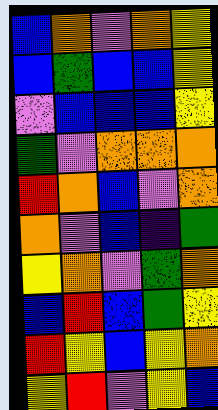[["blue", "orange", "violet", "orange", "yellow"], ["blue", "green", "blue", "blue", "yellow"], ["violet", "blue", "blue", "blue", "yellow"], ["green", "violet", "orange", "orange", "orange"], ["red", "orange", "blue", "violet", "orange"], ["orange", "violet", "blue", "indigo", "green"], ["yellow", "orange", "violet", "green", "orange"], ["blue", "red", "blue", "green", "yellow"], ["red", "yellow", "blue", "yellow", "orange"], ["yellow", "red", "violet", "yellow", "blue"]]